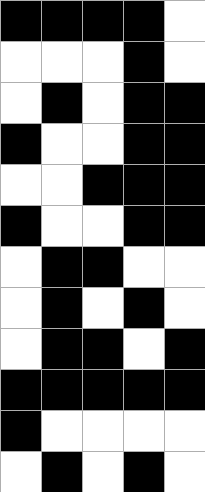[["black", "black", "black", "black", "white"], ["white", "white", "white", "black", "white"], ["white", "black", "white", "black", "black"], ["black", "white", "white", "black", "black"], ["white", "white", "black", "black", "black"], ["black", "white", "white", "black", "black"], ["white", "black", "black", "white", "white"], ["white", "black", "white", "black", "white"], ["white", "black", "black", "white", "black"], ["black", "black", "black", "black", "black"], ["black", "white", "white", "white", "white"], ["white", "black", "white", "black", "white"]]